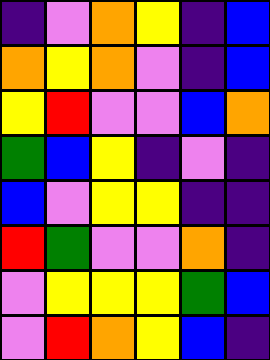[["indigo", "violet", "orange", "yellow", "indigo", "blue"], ["orange", "yellow", "orange", "violet", "indigo", "blue"], ["yellow", "red", "violet", "violet", "blue", "orange"], ["green", "blue", "yellow", "indigo", "violet", "indigo"], ["blue", "violet", "yellow", "yellow", "indigo", "indigo"], ["red", "green", "violet", "violet", "orange", "indigo"], ["violet", "yellow", "yellow", "yellow", "green", "blue"], ["violet", "red", "orange", "yellow", "blue", "indigo"]]